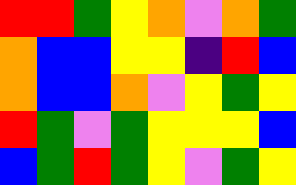[["red", "red", "green", "yellow", "orange", "violet", "orange", "green"], ["orange", "blue", "blue", "yellow", "yellow", "indigo", "red", "blue"], ["orange", "blue", "blue", "orange", "violet", "yellow", "green", "yellow"], ["red", "green", "violet", "green", "yellow", "yellow", "yellow", "blue"], ["blue", "green", "red", "green", "yellow", "violet", "green", "yellow"]]